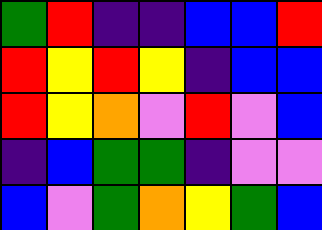[["green", "red", "indigo", "indigo", "blue", "blue", "red"], ["red", "yellow", "red", "yellow", "indigo", "blue", "blue"], ["red", "yellow", "orange", "violet", "red", "violet", "blue"], ["indigo", "blue", "green", "green", "indigo", "violet", "violet"], ["blue", "violet", "green", "orange", "yellow", "green", "blue"]]